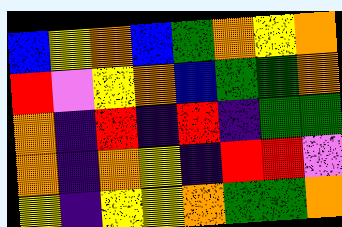[["blue", "yellow", "orange", "blue", "green", "orange", "yellow", "orange"], ["red", "violet", "yellow", "orange", "blue", "green", "green", "orange"], ["orange", "indigo", "red", "indigo", "red", "indigo", "green", "green"], ["orange", "indigo", "orange", "yellow", "indigo", "red", "red", "violet"], ["yellow", "indigo", "yellow", "yellow", "orange", "green", "green", "orange"]]